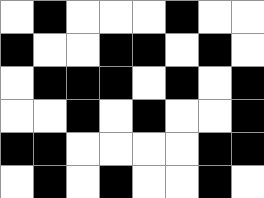[["white", "black", "white", "white", "white", "black", "white", "white"], ["black", "white", "white", "black", "black", "white", "black", "white"], ["white", "black", "black", "black", "white", "black", "white", "black"], ["white", "white", "black", "white", "black", "white", "white", "black"], ["black", "black", "white", "white", "white", "white", "black", "black"], ["white", "black", "white", "black", "white", "white", "black", "white"]]